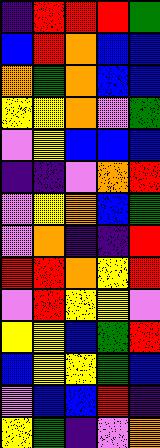[["indigo", "red", "red", "red", "green"], ["blue", "red", "orange", "blue", "blue"], ["orange", "green", "orange", "blue", "blue"], ["yellow", "yellow", "orange", "violet", "green"], ["violet", "yellow", "blue", "blue", "blue"], ["indigo", "indigo", "violet", "orange", "red"], ["violet", "yellow", "orange", "blue", "green"], ["violet", "orange", "indigo", "indigo", "red"], ["red", "red", "orange", "yellow", "red"], ["violet", "red", "yellow", "yellow", "violet"], ["yellow", "yellow", "blue", "green", "red"], ["blue", "yellow", "yellow", "green", "blue"], ["violet", "blue", "blue", "red", "indigo"], ["yellow", "green", "indigo", "violet", "orange"]]